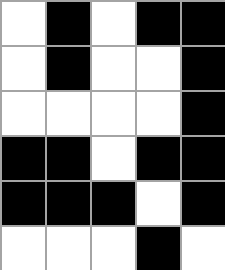[["white", "black", "white", "black", "black"], ["white", "black", "white", "white", "black"], ["white", "white", "white", "white", "black"], ["black", "black", "white", "black", "black"], ["black", "black", "black", "white", "black"], ["white", "white", "white", "black", "white"]]